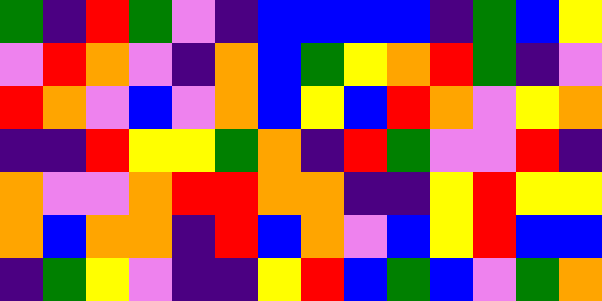[["green", "indigo", "red", "green", "violet", "indigo", "blue", "blue", "blue", "blue", "indigo", "green", "blue", "yellow"], ["violet", "red", "orange", "violet", "indigo", "orange", "blue", "green", "yellow", "orange", "red", "green", "indigo", "violet"], ["red", "orange", "violet", "blue", "violet", "orange", "blue", "yellow", "blue", "red", "orange", "violet", "yellow", "orange"], ["indigo", "indigo", "red", "yellow", "yellow", "green", "orange", "indigo", "red", "green", "violet", "violet", "red", "indigo"], ["orange", "violet", "violet", "orange", "red", "red", "orange", "orange", "indigo", "indigo", "yellow", "red", "yellow", "yellow"], ["orange", "blue", "orange", "orange", "indigo", "red", "blue", "orange", "violet", "blue", "yellow", "red", "blue", "blue"], ["indigo", "green", "yellow", "violet", "indigo", "indigo", "yellow", "red", "blue", "green", "blue", "violet", "green", "orange"]]